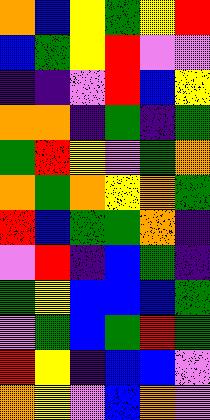[["orange", "blue", "yellow", "green", "yellow", "red"], ["blue", "green", "yellow", "red", "violet", "violet"], ["indigo", "indigo", "violet", "red", "blue", "yellow"], ["orange", "orange", "indigo", "green", "indigo", "green"], ["green", "red", "yellow", "violet", "green", "orange"], ["orange", "green", "orange", "yellow", "orange", "green"], ["red", "blue", "green", "green", "orange", "indigo"], ["violet", "red", "indigo", "blue", "green", "indigo"], ["green", "yellow", "blue", "blue", "blue", "green"], ["violet", "green", "blue", "green", "red", "green"], ["red", "yellow", "indigo", "blue", "blue", "violet"], ["orange", "yellow", "violet", "blue", "orange", "violet"]]